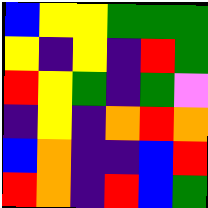[["blue", "yellow", "yellow", "green", "green", "green"], ["yellow", "indigo", "yellow", "indigo", "red", "green"], ["red", "yellow", "green", "indigo", "green", "violet"], ["indigo", "yellow", "indigo", "orange", "red", "orange"], ["blue", "orange", "indigo", "indigo", "blue", "red"], ["red", "orange", "indigo", "red", "blue", "green"]]